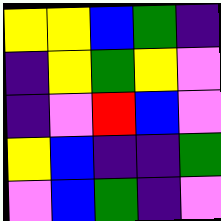[["yellow", "yellow", "blue", "green", "indigo"], ["indigo", "yellow", "green", "yellow", "violet"], ["indigo", "violet", "red", "blue", "violet"], ["yellow", "blue", "indigo", "indigo", "green"], ["violet", "blue", "green", "indigo", "violet"]]